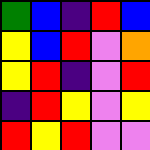[["green", "blue", "indigo", "red", "blue"], ["yellow", "blue", "red", "violet", "orange"], ["yellow", "red", "indigo", "violet", "red"], ["indigo", "red", "yellow", "violet", "yellow"], ["red", "yellow", "red", "violet", "violet"]]